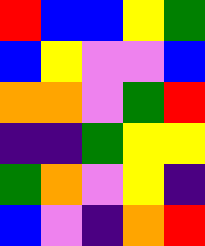[["red", "blue", "blue", "yellow", "green"], ["blue", "yellow", "violet", "violet", "blue"], ["orange", "orange", "violet", "green", "red"], ["indigo", "indigo", "green", "yellow", "yellow"], ["green", "orange", "violet", "yellow", "indigo"], ["blue", "violet", "indigo", "orange", "red"]]